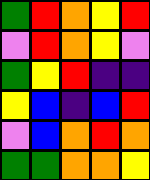[["green", "red", "orange", "yellow", "red"], ["violet", "red", "orange", "yellow", "violet"], ["green", "yellow", "red", "indigo", "indigo"], ["yellow", "blue", "indigo", "blue", "red"], ["violet", "blue", "orange", "red", "orange"], ["green", "green", "orange", "orange", "yellow"]]